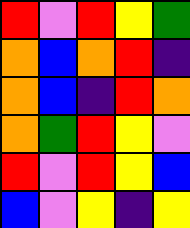[["red", "violet", "red", "yellow", "green"], ["orange", "blue", "orange", "red", "indigo"], ["orange", "blue", "indigo", "red", "orange"], ["orange", "green", "red", "yellow", "violet"], ["red", "violet", "red", "yellow", "blue"], ["blue", "violet", "yellow", "indigo", "yellow"]]